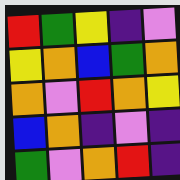[["red", "green", "yellow", "indigo", "violet"], ["yellow", "orange", "blue", "green", "orange"], ["orange", "violet", "red", "orange", "yellow"], ["blue", "orange", "indigo", "violet", "indigo"], ["green", "violet", "orange", "red", "indigo"]]